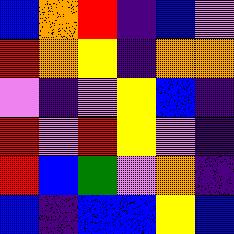[["blue", "orange", "red", "indigo", "blue", "violet"], ["red", "orange", "yellow", "indigo", "orange", "orange"], ["violet", "indigo", "violet", "yellow", "blue", "indigo"], ["red", "violet", "red", "yellow", "violet", "indigo"], ["red", "blue", "green", "violet", "orange", "indigo"], ["blue", "indigo", "blue", "blue", "yellow", "blue"]]